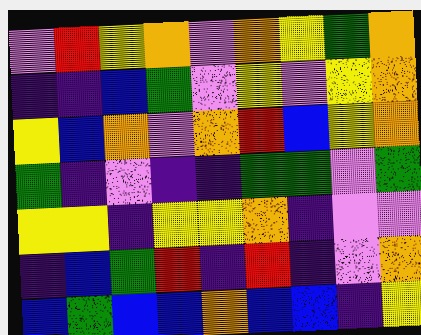[["violet", "red", "yellow", "orange", "violet", "orange", "yellow", "green", "orange"], ["indigo", "indigo", "blue", "green", "violet", "yellow", "violet", "yellow", "orange"], ["yellow", "blue", "orange", "violet", "orange", "red", "blue", "yellow", "orange"], ["green", "indigo", "violet", "indigo", "indigo", "green", "green", "violet", "green"], ["yellow", "yellow", "indigo", "yellow", "yellow", "orange", "indigo", "violet", "violet"], ["indigo", "blue", "green", "red", "indigo", "red", "indigo", "violet", "orange"], ["blue", "green", "blue", "blue", "orange", "blue", "blue", "indigo", "yellow"]]